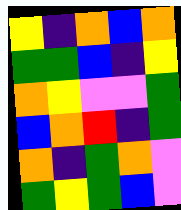[["yellow", "indigo", "orange", "blue", "orange"], ["green", "green", "blue", "indigo", "yellow"], ["orange", "yellow", "violet", "violet", "green"], ["blue", "orange", "red", "indigo", "green"], ["orange", "indigo", "green", "orange", "violet"], ["green", "yellow", "green", "blue", "violet"]]